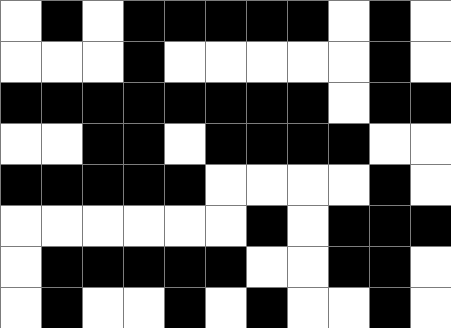[["white", "black", "white", "black", "black", "black", "black", "black", "white", "black", "white"], ["white", "white", "white", "black", "white", "white", "white", "white", "white", "black", "white"], ["black", "black", "black", "black", "black", "black", "black", "black", "white", "black", "black"], ["white", "white", "black", "black", "white", "black", "black", "black", "black", "white", "white"], ["black", "black", "black", "black", "black", "white", "white", "white", "white", "black", "white"], ["white", "white", "white", "white", "white", "white", "black", "white", "black", "black", "black"], ["white", "black", "black", "black", "black", "black", "white", "white", "black", "black", "white"], ["white", "black", "white", "white", "black", "white", "black", "white", "white", "black", "white"]]